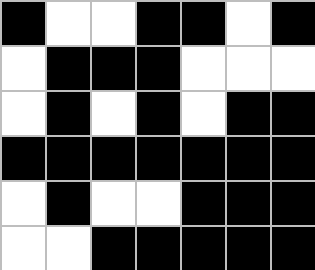[["black", "white", "white", "black", "black", "white", "black"], ["white", "black", "black", "black", "white", "white", "white"], ["white", "black", "white", "black", "white", "black", "black"], ["black", "black", "black", "black", "black", "black", "black"], ["white", "black", "white", "white", "black", "black", "black"], ["white", "white", "black", "black", "black", "black", "black"]]